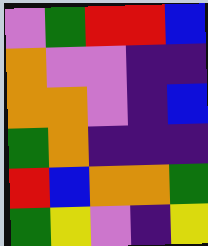[["violet", "green", "red", "red", "blue"], ["orange", "violet", "violet", "indigo", "indigo"], ["orange", "orange", "violet", "indigo", "blue"], ["green", "orange", "indigo", "indigo", "indigo"], ["red", "blue", "orange", "orange", "green"], ["green", "yellow", "violet", "indigo", "yellow"]]